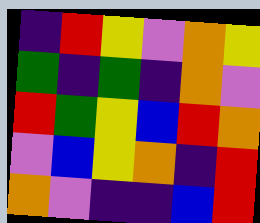[["indigo", "red", "yellow", "violet", "orange", "yellow"], ["green", "indigo", "green", "indigo", "orange", "violet"], ["red", "green", "yellow", "blue", "red", "orange"], ["violet", "blue", "yellow", "orange", "indigo", "red"], ["orange", "violet", "indigo", "indigo", "blue", "red"]]